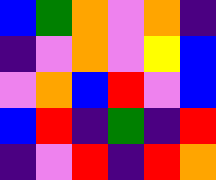[["blue", "green", "orange", "violet", "orange", "indigo"], ["indigo", "violet", "orange", "violet", "yellow", "blue"], ["violet", "orange", "blue", "red", "violet", "blue"], ["blue", "red", "indigo", "green", "indigo", "red"], ["indigo", "violet", "red", "indigo", "red", "orange"]]